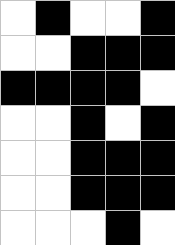[["white", "black", "white", "white", "black"], ["white", "white", "black", "black", "black"], ["black", "black", "black", "black", "white"], ["white", "white", "black", "white", "black"], ["white", "white", "black", "black", "black"], ["white", "white", "black", "black", "black"], ["white", "white", "white", "black", "white"]]